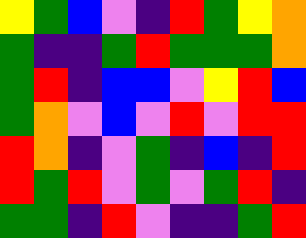[["yellow", "green", "blue", "violet", "indigo", "red", "green", "yellow", "orange"], ["green", "indigo", "indigo", "green", "red", "green", "green", "green", "orange"], ["green", "red", "indigo", "blue", "blue", "violet", "yellow", "red", "blue"], ["green", "orange", "violet", "blue", "violet", "red", "violet", "red", "red"], ["red", "orange", "indigo", "violet", "green", "indigo", "blue", "indigo", "red"], ["red", "green", "red", "violet", "green", "violet", "green", "red", "indigo"], ["green", "green", "indigo", "red", "violet", "indigo", "indigo", "green", "red"]]